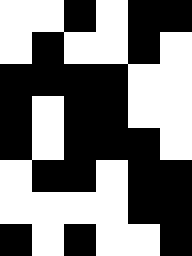[["white", "white", "black", "white", "black", "black"], ["white", "black", "white", "white", "black", "white"], ["black", "black", "black", "black", "white", "white"], ["black", "white", "black", "black", "white", "white"], ["black", "white", "black", "black", "black", "white"], ["white", "black", "black", "white", "black", "black"], ["white", "white", "white", "white", "black", "black"], ["black", "white", "black", "white", "white", "black"]]